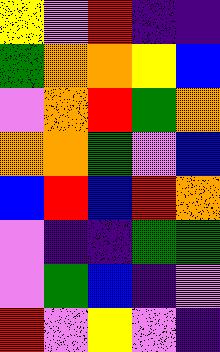[["yellow", "violet", "red", "indigo", "indigo"], ["green", "orange", "orange", "yellow", "blue"], ["violet", "orange", "red", "green", "orange"], ["orange", "orange", "green", "violet", "blue"], ["blue", "red", "blue", "red", "orange"], ["violet", "indigo", "indigo", "green", "green"], ["violet", "green", "blue", "indigo", "violet"], ["red", "violet", "yellow", "violet", "indigo"]]